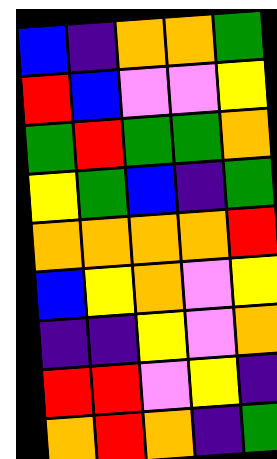[["blue", "indigo", "orange", "orange", "green"], ["red", "blue", "violet", "violet", "yellow"], ["green", "red", "green", "green", "orange"], ["yellow", "green", "blue", "indigo", "green"], ["orange", "orange", "orange", "orange", "red"], ["blue", "yellow", "orange", "violet", "yellow"], ["indigo", "indigo", "yellow", "violet", "orange"], ["red", "red", "violet", "yellow", "indigo"], ["orange", "red", "orange", "indigo", "green"]]